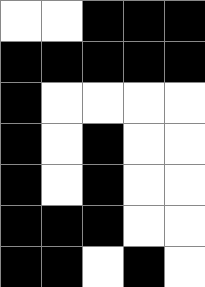[["white", "white", "black", "black", "black"], ["black", "black", "black", "black", "black"], ["black", "white", "white", "white", "white"], ["black", "white", "black", "white", "white"], ["black", "white", "black", "white", "white"], ["black", "black", "black", "white", "white"], ["black", "black", "white", "black", "white"]]